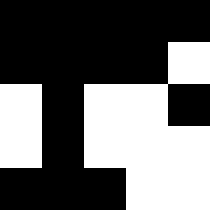[["black", "black", "black", "black", "black"], ["black", "black", "black", "black", "white"], ["white", "black", "white", "white", "black"], ["white", "black", "white", "white", "white"], ["black", "black", "black", "white", "white"]]